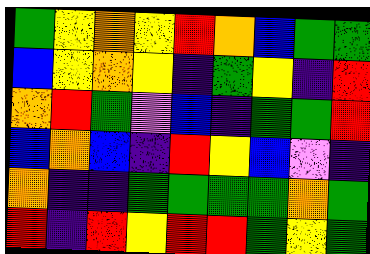[["green", "yellow", "orange", "yellow", "red", "orange", "blue", "green", "green"], ["blue", "yellow", "orange", "yellow", "indigo", "green", "yellow", "indigo", "red"], ["orange", "red", "green", "violet", "blue", "indigo", "green", "green", "red"], ["blue", "orange", "blue", "indigo", "red", "yellow", "blue", "violet", "indigo"], ["orange", "indigo", "indigo", "green", "green", "green", "green", "orange", "green"], ["red", "indigo", "red", "yellow", "red", "red", "green", "yellow", "green"]]